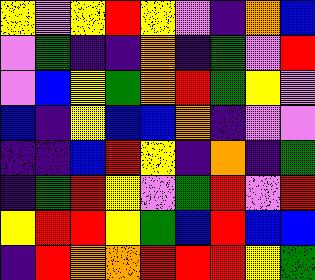[["yellow", "violet", "yellow", "red", "yellow", "violet", "indigo", "orange", "blue"], ["violet", "green", "indigo", "indigo", "orange", "indigo", "green", "violet", "red"], ["violet", "blue", "yellow", "green", "orange", "red", "green", "yellow", "violet"], ["blue", "indigo", "yellow", "blue", "blue", "orange", "indigo", "violet", "violet"], ["indigo", "indigo", "blue", "red", "yellow", "indigo", "orange", "indigo", "green"], ["indigo", "green", "red", "yellow", "violet", "green", "red", "violet", "red"], ["yellow", "red", "red", "yellow", "green", "blue", "red", "blue", "blue"], ["indigo", "red", "orange", "orange", "red", "red", "red", "yellow", "green"]]